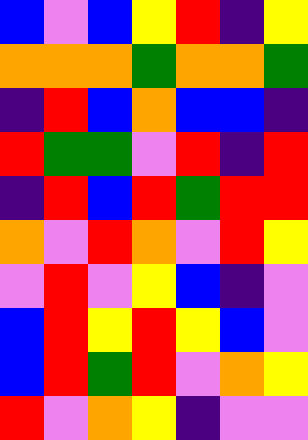[["blue", "violet", "blue", "yellow", "red", "indigo", "yellow"], ["orange", "orange", "orange", "green", "orange", "orange", "green"], ["indigo", "red", "blue", "orange", "blue", "blue", "indigo"], ["red", "green", "green", "violet", "red", "indigo", "red"], ["indigo", "red", "blue", "red", "green", "red", "red"], ["orange", "violet", "red", "orange", "violet", "red", "yellow"], ["violet", "red", "violet", "yellow", "blue", "indigo", "violet"], ["blue", "red", "yellow", "red", "yellow", "blue", "violet"], ["blue", "red", "green", "red", "violet", "orange", "yellow"], ["red", "violet", "orange", "yellow", "indigo", "violet", "violet"]]